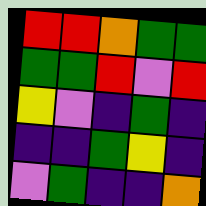[["red", "red", "orange", "green", "green"], ["green", "green", "red", "violet", "red"], ["yellow", "violet", "indigo", "green", "indigo"], ["indigo", "indigo", "green", "yellow", "indigo"], ["violet", "green", "indigo", "indigo", "orange"]]